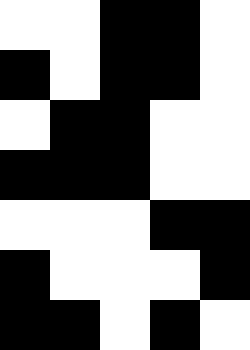[["white", "white", "black", "black", "white"], ["black", "white", "black", "black", "white"], ["white", "black", "black", "white", "white"], ["black", "black", "black", "white", "white"], ["white", "white", "white", "black", "black"], ["black", "white", "white", "white", "black"], ["black", "black", "white", "black", "white"]]